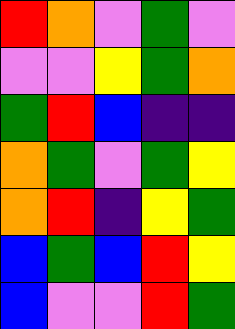[["red", "orange", "violet", "green", "violet"], ["violet", "violet", "yellow", "green", "orange"], ["green", "red", "blue", "indigo", "indigo"], ["orange", "green", "violet", "green", "yellow"], ["orange", "red", "indigo", "yellow", "green"], ["blue", "green", "blue", "red", "yellow"], ["blue", "violet", "violet", "red", "green"]]